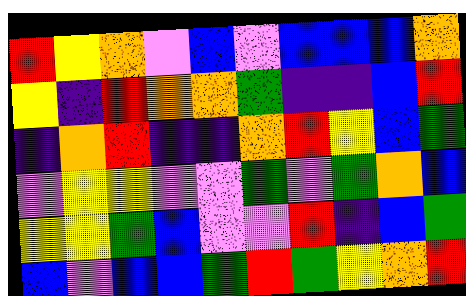[["red", "yellow", "orange", "violet", "blue", "violet", "blue", "blue", "blue", "orange"], ["yellow", "indigo", "red", "orange", "orange", "green", "indigo", "indigo", "blue", "red"], ["indigo", "orange", "red", "indigo", "indigo", "orange", "red", "yellow", "blue", "green"], ["violet", "yellow", "yellow", "violet", "violet", "green", "violet", "green", "orange", "blue"], ["yellow", "yellow", "green", "blue", "violet", "violet", "red", "indigo", "blue", "green"], ["blue", "violet", "blue", "blue", "green", "red", "green", "yellow", "orange", "red"]]